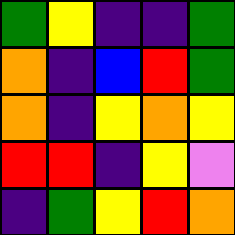[["green", "yellow", "indigo", "indigo", "green"], ["orange", "indigo", "blue", "red", "green"], ["orange", "indigo", "yellow", "orange", "yellow"], ["red", "red", "indigo", "yellow", "violet"], ["indigo", "green", "yellow", "red", "orange"]]